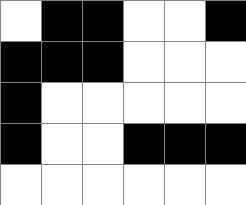[["white", "black", "black", "white", "white", "black"], ["black", "black", "black", "white", "white", "white"], ["black", "white", "white", "white", "white", "white"], ["black", "white", "white", "black", "black", "black"], ["white", "white", "white", "white", "white", "white"]]